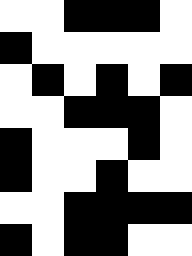[["white", "white", "black", "black", "black", "white"], ["black", "white", "white", "white", "white", "white"], ["white", "black", "white", "black", "white", "black"], ["white", "white", "black", "black", "black", "white"], ["black", "white", "white", "white", "black", "white"], ["black", "white", "white", "black", "white", "white"], ["white", "white", "black", "black", "black", "black"], ["black", "white", "black", "black", "white", "white"]]